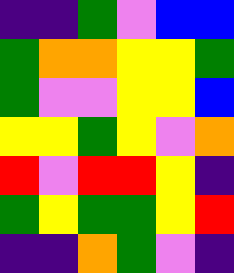[["indigo", "indigo", "green", "violet", "blue", "blue"], ["green", "orange", "orange", "yellow", "yellow", "green"], ["green", "violet", "violet", "yellow", "yellow", "blue"], ["yellow", "yellow", "green", "yellow", "violet", "orange"], ["red", "violet", "red", "red", "yellow", "indigo"], ["green", "yellow", "green", "green", "yellow", "red"], ["indigo", "indigo", "orange", "green", "violet", "indigo"]]